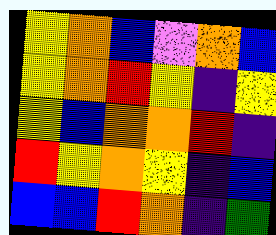[["yellow", "orange", "blue", "violet", "orange", "blue"], ["yellow", "orange", "red", "yellow", "indigo", "yellow"], ["yellow", "blue", "orange", "orange", "red", "indigo"], ["red", "yellow", "orange", "yellow", "indigo", "blue"], ["blue", "blue", "red", "orange", "indigo", "green"]]